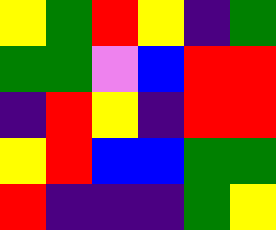[["yellow", "green", "red", "yellow", "indigo", "green"], ["green", "green", "violet", "blue", "red", "red"], ["indigo", "red", "yellow", "indigo", "red", "red"], ["yellow", "red", "blue", "blue", "green", "green"], ["red", "indigo", "indigo", "indigo", "green", "yellow"]]